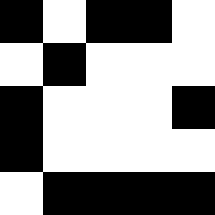[["black", "white", "black", "black", "white"], ["white", "black", "white", "white", "white"], ["black", "white", "white", "white", "black"], ["black", "white", "white", "white", "white"], ["white", "black", "black", "black", "black"]]